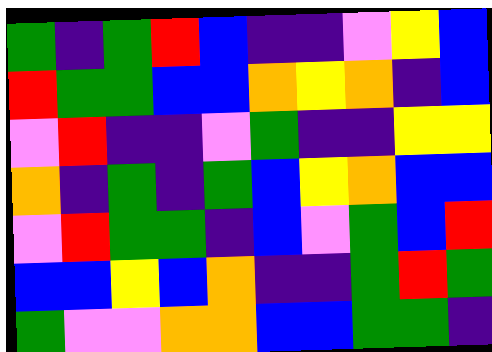[["green", "indigo", "green", "red", "blue", "indigo", "indigo", "violet", "yellow", "blue"], ["red", "green", "green", "blue", "blue", "orange", "yellow", "orange", "indigo", "blue"], ["violet", "red", "indigo", "indigo", "violet", "green", "indigo", "indigo", "yellow", "yellow"], ["orange", "indigo", "green", "indigo", "green", "blue", "yellow", "orange", "blue", "blue"], ["violet", "red", "green", "green", "indigo", "blue", "violet", "green", "blue", "red"], ["blue", "blue", "yellow", "blue", "orange", "indigo", "indigo", "green", "red", "green"], ["green", "violet", "violet", "orange", "orange", "blue", "blue", "green", "green", "indigo"]]